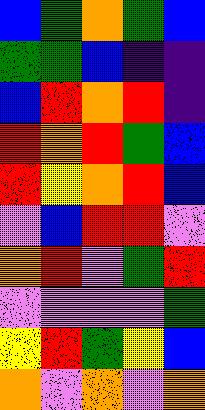[["blue", "green", "orange", "green", "blue"], ["green", "green", "blue", "indigo", "indigo"], ["blue", "red", "orange", "red", "indigo"], ["red", "orange", "red", "green", "blue"], ["red", "yellow", "orange", "red", "blue"], ["violet", "blue", "red", "red", "violet"], ["orange", "red", "violet", "green", "red"], ["violet", "violet", "violet", "violet", "green"], ["yellow", "red", "green", "yellow", "blue"], ["orange", "violet", "orange", "violet", "orange"]]